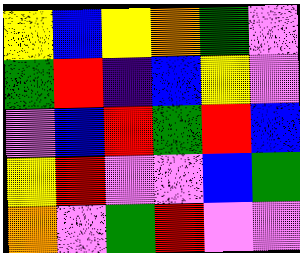[["yellow", "blue", "yellow", "orange", "green", "violet"], ["green", "red", "indigo", "blue", "yellow", "violet"], ["violet", "blue", "red", "green", "red", "blue"], ["yellow", "red", "violet", "violet", "blue", "green"], ["orange", "violet", "green", "red", "violet", "violet"]]